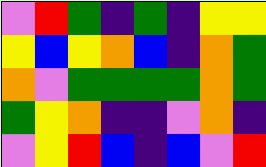[["violet", "red", "green", "indigo", "green", "indigo", "yellow", "yellow"], ["yellow", "blue", "yellow", "orange", "blue", "indigo", "orange", "green"], ["orange", "violet", "green", "green", "green", "green", "orange", "green"], ["green", "yellow", "orange", "indigo", "indigo", "violet", "orange", "indigo"], ["violet", "yellow", "red", "blue", "indigo", "blue", "violet", "red"]]